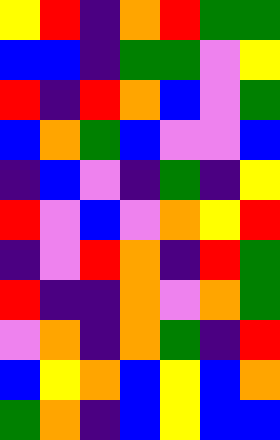[["yellow", "red", "indigo", "orange", "red", "green", "green"], ["blue", "blue", "indigo", "green", "green", "violet", "yellow"], ["red", "indigo", "red", "orange", "blue", "violet", "green"], ["blue", "orange", "green", "blue", "violet", "violet", "blue"], ["indigo", "blue", "violet", "indigo", "green", "indigo", "yellow"], ["red", "violet", "blue", "violet", "orange", "yellow", "red"], ["indigo", "violet", "red", "orange", "indigo", "red", "green"], ["red", "indigo", "indigo", "orange", "violet", "orange", "green"], ["violet", "orange", "indigo", "orange", "green", "indigo", "red"], ["blue", "yellow", "orange", "blue", "yellow", "blue", "orange"], ["green", "orange", "indigo", "blue", "yellow", "blue", "blue"]]